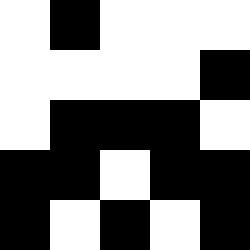[["white", "black", "white", "white", "white"], ["white", "white", "white", "white", "black"], ["white", "black", "black", "black", "white"], ["black", "black", "white", "black", "black"], ["black", "white", "black", "white", "black"]]